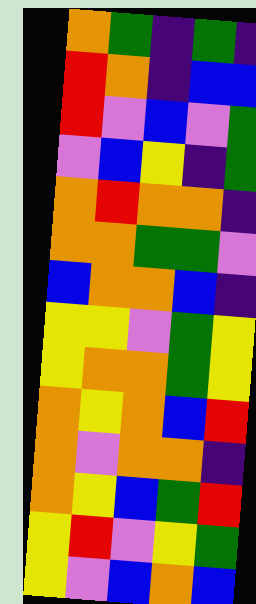[["orange", "green", "indigo", "green", "indigo"], ["red", "orange", "indigo", "blue", "blue"], ["red", "violet", "blue", "violet", "green"], ["violet", "blue", "yellow", "indigo", "green"], ["orange", "red", "orange", "orange", "indigo"], ["orange", "orange", "green", "green", "violet"], ["blue", "orange", "orange", "blue", "indigo"], ["yellow", "yellow", "violet", "green", "yellow"], ["yellow", "orange", "orange", "green", "yellow"], ["orange", "yellow", "orange", "blue", "red"], ["orange", "violet", "orange", "orange", "indigo"], ["orange", "yellow", "blue", "green", "red"], ["yellow", "red", "violet", "yellow", "green"], ["yellow", "violet", "blue", "orange", "blue"]]